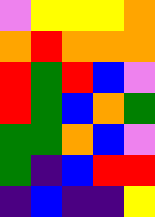[["violet", "yellow", "yellow", "yellow", "orange"], ["orange", "red", "orange", "orange", "orange"], ["red", "green", "red", "blue", "violet"], ["red", "green", "blue", "orange", "green"], ["green", "green", "orange", "blue", "violet"], ["green", "indigo", "blue", "red", "red"], ["indigo", "blue", "indigo", "indigo", "yellow"]]